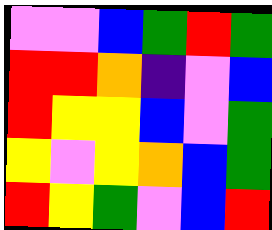[["violet", "violet", "blue", "green", "red", "green"], ["red", "red", "orange", "indigo", "violet", "blue"], ["red", "yellow", "yellow", "blue", "violet", "green"], ["yellow", "violet", "yellow", "orange", "blue", "green"], ["red", "yellow", "green", "violet", "blue", "red"]]